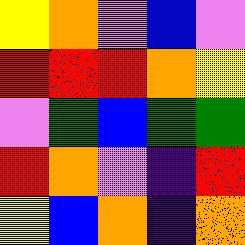[["yellow", "orange", "violet", "blue", "violet"], ["red", "red", "red", "orange", "yellow"], ["violet", "green", "blue", "green", "green"], ["red", "orange", "violet", "indigo", "red"], ["yellow", "blue", "orange", "indigo", "orange"]]